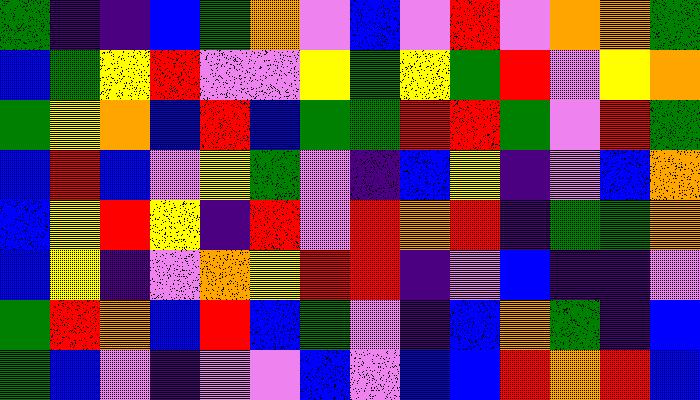[["green", "indigo", "indigo", "blue", "green", "orange", "violet", "blue", "violet", "red", "violet", "orange", "orange", "green"], ["blue", "green", "yellow", "red", "violet", "violet", "yellow", "green", "yellow", "green", "red", "violet", "yellow", "orange"], ["green", "yellow", "orange", "blue", "red", "blue", "green", "green", "red", "red", "green", "violet", "red", "green"], ["blue", "red", "blue", "violet", "yellow", "green", "violet", "indigo", "blue", "yellow", "indigo", "violet", "blue", "orange"], ["blue", "yellow", "red", "yellow", "indigo", "red", "violet", "red", "orange", "red", "indigo", "green", "green", "orange"], ["blue", "yellow", "indigo", "violet", "orange", "yellow", "red", "red", "indigo", "violet", "blue", "indigo", "indigo", "violet"], ["green", "red", "orange", "blue", "red", "blue", "green", "violet", "indigo", "blue", "orange", "green", "indigo", "blue"], ["green", "blue", "violet", "indigo", "violet", "violet", "blue", "violet", "blue", "blue", "red", "orange", "red", "blue"]]